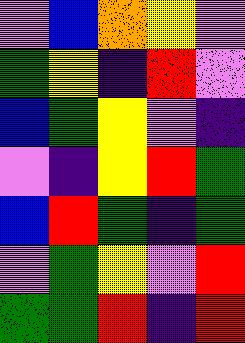[["violet", "blue", "orange", "yellow", "violet"], ["green", "yellow", "indigo", "red", "violet"], ["blue", "green", "yellow", "violet", "indigo"], ["violet", "indigo", "yellow", "red", "green"], ["blue", "red", "green", "indigo", "green"], ["violet", "green", "yellow", "violet", "red"], ["green", "green", "red", "indigo", "red"]]